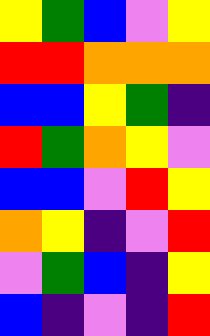[["yellow", "green", "blue", "violet", "yellow"], ["red", "red", "orange", "orange", "orange"], ["blue", "blue", "yellow", "green", "indigo"], ["red", "green", "orange", "yellow", "violet"], ["blue", "blue", "violet", "red", "yellow"], ["orange", "yellow", "indigo", "violet", "red"], ["violet", "green", "blue", "indigo", "yellow"], ["blue", "indigo", "violet", "indigo", "red"]]